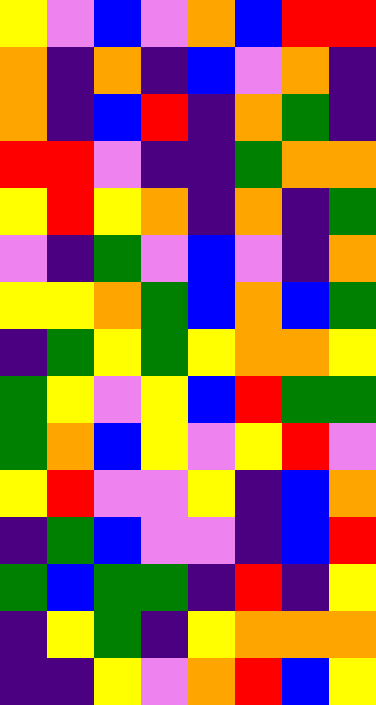[["yellow", "violet", "blue", "violet", "orange", "blue", "red", "red"], ["orange", "indigo", "orange", "indigo", "blue", "violet", "orange", "indigo"], ["orange", "indigo", "blue", "red", "indigo", "orange", "green", "indigo"], ["red", "red", "violet", "indigo", "indigo", "green", "orange", "orange"], ["yellow", "red", "yellow", "orange", "indigo", "orange", "indigo", "green"], ["violet", "indigo", "green", "violet", "blue", "violet", "indigo", "orange"], ["yellow", "yellow", "orange", "green", "blue", "orange", "blue", "green"], ["indigo", "green", "yellow", "green", "yellow", "orange", "orange", "yellow"], ["green", "yellow", "violet", "yellow", "blue", "red", "green", "green"], ["green", "orange", "blue", "yellow", "violet", "yellow", "red", "violet"], ["yellow", "red", "violet", "violet", "yellow", "indigo", "blue", "orange"], ["indigo", "green", "blue", "violet", "violet", "indigo", "blue", "red"], ["green", "blue", "green", "green", "indigo", "red", "indigo", "yellow"], ["indigo", "yellow", "green", "indigo", "yellow", "orange", "orange", "orange"], ["indigo", "indigo", "yellow", "violet", "orange", "red", "blue", "yellow"]]